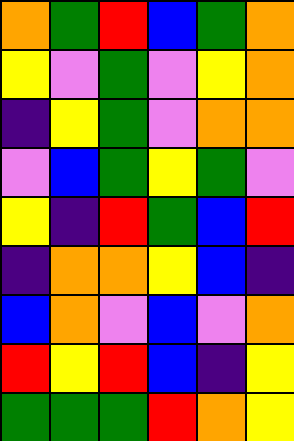[["orange", "green", "red", "blue", "green", "orange"], ["yellow", "violet", "green", "violet", "yellow", "orange"], ["indigo", "yellow", "green", "violet", "orange", "orange"], ["violet", "blue", "green", "yellow", "green", "violet"], ["yellow", "indigo", "red", "green", "blue", "red"], ["indigo", "orange", "orange", "yellow", "blue", "indigo"], ["blue", "orange", "violet", "blue", "violet", "orange"], ["red", "yellow", "red", "blue", "indigo", "yellow"], ["green", "green", "green", "red", "orange", "yellow"]]